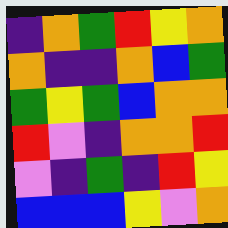[["indigo", "orange", "green", "red", "yellow", "orange"], ["orange", "indigo", "indigo", "orange", "blue", "green"], ["green", "yellow", "green", "blue", "orange", "orange"], ["red", "violet", "indigo", "orange", "orange", "red"], ["violet", "indigo", "green", "indigo", "red", "yellow"], ["blue", "blue", "blue", "yellow", "violet", "orange"]]